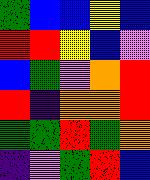[["green", "blue", "blue", "yellow", "blue"], ["red", "red", "yellow", "blue", "violet"], ["blue", "green", "violet", "orange", "red"], ["red", "indigo", "orange", "orange", "red"], ["green", "green", "red", "green", "orange"], ["indigo", "violet", "green", "red", "blue"]]